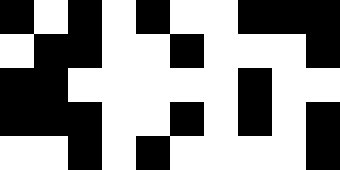[["black", "white", "black", "white", "black", "white", "white", "black", "black", "black"], ["white", "black", "black", "white", "white", "black", "white", "white", "white", "black"], ["black", "black", "white", "white", "white", "white", "white", "black", "white", "white"], ["black", "black", "black", "white", "white", "black", "white", "black", "white", "black"], ["white", "white", "black", "white", "black", "white", "white", "white", "white", "black"]]